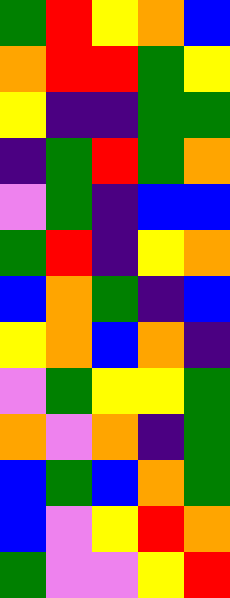[["green", "red", "yellow", "orange", "blue"], ["orange", "red", "red", "green", "yellow"], ["yellow", "indigo", "indigo", "green", "green"], ["indigo", "green", "red", "green", "orange"], ["violet", "green", "indigo", "blue", "blue"], ["green", "red", "indigo", "yellow", "orange"], ["blue", "orange", "green", "indigo", "blue"], ["yellow", "orange", "blue", "orange", "indigo"], ["violet", "green", "yellow", "yellow", "green"], ["orange", "violet", "orange", "indigo", "green"], ["blue", "green", "blue", "orange", "green"], ["blue", "violet", "yellow", "red", "orange"], ["green", "violet", "violet", "yellow", "red"]]